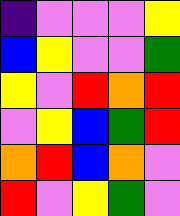[["indigo", "violet", "violet", "violet", "yellow"], ["blue", "yellow", "violet", "violet", "green"], ["yellow", "violet", "red", "orange", "red"], ["violet", "yellow", "blue", "green", "red"], ["orange", "red", "blue", "orange", "violet"], ["red", "violet", "yellow", "green", "violet"]]